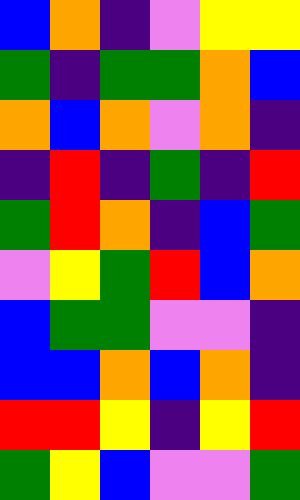[["blue", "orange", "indigo", "violet", "yellow", "yellow"], ["green", "indigo", "green", "green", "orange", "blue"], ["orange", "blue", "orange", "violet", "orange", "indigo"], ["indigo", "red", "indigo", "green", "indigo", "red"], ["green", "red", "orange", "indigo", "blue", "green"], ["violet", "yellow", "green", "red", "blue", "orange"], ["blue", "green", "green", "violet", "violet", "indigo"], ["blue", "blue", "orange", "blue", "orange", "indigo"], ["red", "red", "yellow", "indigo", "yellow", "red"], ["green", "yellow", "blue", "violet", "violet", "green"]]